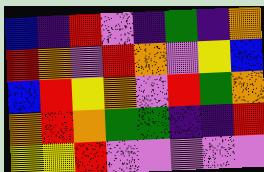[["blue", "indigo", "red", "violet", "indigo", "green", "indigo", "orange"], ["red", "orange", "violet", "red", "orange", "violet", "yellow", "blue"], ["blue", "red", "yellow", "orange", "violet", "red", "green", "orange"], ["orange", "red", "orange", "green", "green", "indigo", "indigo", "red"], ["yellow", "yellow", "red", "violet", "violet", "violet", "violet", "violet"]]